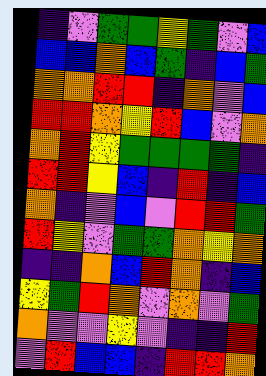[["indigo", "violet", "green", "green", "yellow", "green", "violet", "blue"], ["blue", "blue", "orange", "blue", "green", "indigo", "blue", "green"], ["orange", "orange", "red", "red", "indigo", "orange", "violet", "blue"], ["red", "red", "orange", "yellow", "red", "blue", "violet", "orange"], ["orange", "red", "yellow", "green", "green", "green", "green", "indigo"], ["red", "red", "yellow", "blue", "indigo", "red", "indigo", "blue"], ["orange", "indigo", "violet", "blue", "violet", "red", "red", "green"], ["red", "yellow", "violet", "green", "green", "orange", "yellow", "orange"], ["indigo", "indigo", "orange", "blue", "red", "orange", "indigo", "blue"], ["yellow", "green", "red", "orange", "violet", "orange", "violet", "green"], ["orange", "violet", "violet", "yellow", "violet", "indigo", "indigo", "red"], ["violet", "red", "blue", "blue", "indigo", "red", "red", "orange"]]